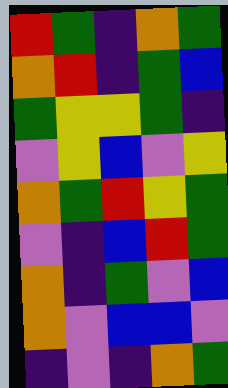[["red", "green", "indigo", "orange", "green"], ["orange", "red", "indigo", "green", "blue"], ["green", "yellow", "yellow", "green", "indigo"], ["violet", "yellow", "blue", "violet", "yellow"], ["orange", "green", "red", "yellow", "green"], ["violet", "indigo", "blue", "red", "green"], ["orange", "indigo", "green", "violet", "blue"], ["orange", "violet", "blue", "blue", "violet"], ["indigo", "violet", "indigo", "orange", "green"]]